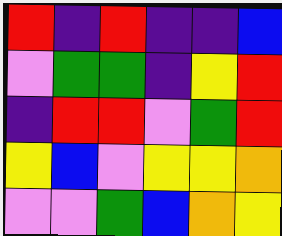[["red", "indigo", "red", "indigo", "indigo", "blue"], ["violet", "green", "green", "indigo", "yellow", "red"], ["indigo", "red", "red", "violet", "green", "red"], ["yellow", "blue", "violet", "yellow", "yellow", "orange"], ["violet", "violet", "green", "blue", "orange", "yellow"]]